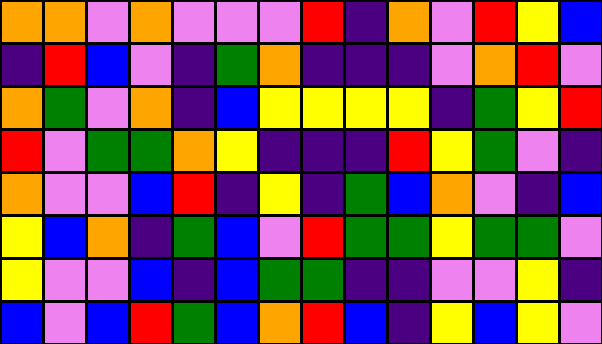[["orange", "orange", "violet", "orange", "violet", "violet", "violet", "red", "indigo", "orange", "violet", "red", "yellow", "blue"], ["indigo", "red", "blue", "violet", "indigo", "green", "orange", "indigo", "indigo", "indigo", "violet", "orange", "red", "violet"], ["orange", "green", "violet", "orange", "indigo", "blue", "yellow", "yellow", "yellow", "yellow", "indigo", "green", "yellow", "red"], ["red", "violet", "green", "green", "orange", "yellow", "indigo", "indigo", "indigo", "red", "yellow", "green", "violet", "indigo"], ["orange", "violet", "violet", "blue", "red", "indigo", "yellow", "indigo", "green", "blue", "orange", "violet", "indigo", "blue"], ["yellow", "blue", "orange", "indigo", "green", "blue", "violet", "red", "green", "green", "yellow", "green", "green", "violet"], ["yellow", "violet", "violet", "blue", "indigo", "blue", "green", "green", "indigo", "indigo", "violet", "violet", "yellow", "indigo"], ["blue", "violet", "blue", "red", "green", "blue", "orange", "red", "blue", "indigo", "yellow", "blue", "yellow", "violet"]]